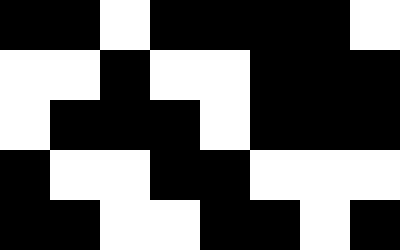[["black", "black", "white", "black", "black", "black", "black", "white"], ["white", "white", "black", "white", "white", "black", "black", "black"], ["white", "black", "black", "black", "white", "black", "black", "black"], ["black", "white", "white", "black", "black", "white", "white", "white"], ["black", "black", "white", "white", "black", "black", "white", "black"]]